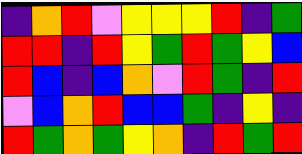[["indigo", "orange", "red", "violet", "yellow", "yellow", "yellow", "red", "indigo", "green"], ["red", "red", "indigo", "red", "yellow", "green", "red", "green", "yellow", "blue"], ["red", "blue", "indigo", "blue", "orange", "violet", "red", "green", "indigo", "red"], ["violet", "blue", "orange", "red", "blue", "blue", "green", "indigo", "yellow", "indigo"], ["red", "green", "orange", "green", "yellow", "orange", "indigo", "red", "green", "red"]]